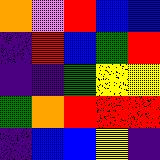[["orange", "violet", "red", "blue", "blue"], ["indigo", "red", "blue", "green", "red"], ["indigo", "indigo", "green", "yellow", "yellow"], ["green", "orange", "red", "red", "red"], ["indigo", "blue", "blue", "yellow", "indigo"]]